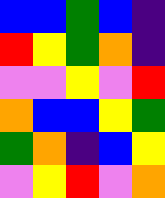[["blue", "blue", "green", "blue", "indigo"], ["red", "yellow", "green", "orange", "indigo"], ["violet", "violet", "yellow", "violet", "red"], ["orange", "blue", "blue", "yellow", "green"], ["green", "orange", "indigo", "blue", "yellow"], ["violet", "yellow", "red", "violet", "orange"]]